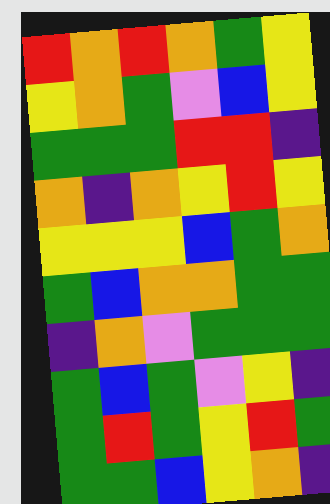[["red", "orange", "red", "orange", "green", "yellow"], ["yellow", "orange", "green", "violet", "blue", "yellow"], ["green", "green", "green", "red", "red", "indigo"], ["orange", "indigo", "orange", "yellow", "red", "yellow"], ["yellow", "yellow", "yellow", "blue", "green", "orange"], ["green", "blue", "orange", "orange", "green", "green"], ["indigo", "orange", "violet", "green", "green", "green"], ["green", "blue", "green", "violet", "yellow", "indigo"], ["green", "red", "green", "yellow", "red", "green"], ["green", "green", "blue", "yellow", "orange", "indigo"]]